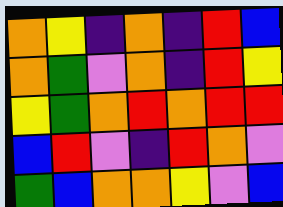[["orange", "yellow", "indigo", "orange", "indigo", "red", "blue"], ["orange", "green", "violet", "orange", "indigo", "red", "yellow"], ["yellow", "green", "orange", "red", "orange", "red", "red"], ["blue", "red", "violet", "indigo", "red", "orange", "violet"], ["green", "blue", "orange", "orange", "yellow", "violet", "blue"]]